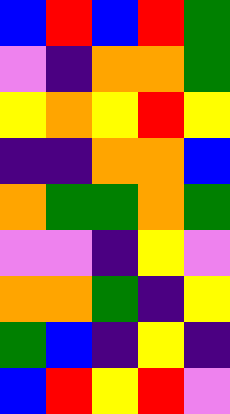[["blue", "red", "blue", "red", "green"], ["violet", "indigo", "orange", "orange", "green"], ["yellow", "orange", "yellow", "red", "yellow"], ["indigo", "indigo", "orange", "orange", "blue"], ["orange", "green", "green", "orange", "green"], ["violet", "violet", "indigo", "yellow", "violet"], ["orange", "orange", "green", "indigo", "yellow"], ["green", "blue", "indigo", "yellow", "indigo"], ["blue", "red", "yellow", "red", "violet"]]